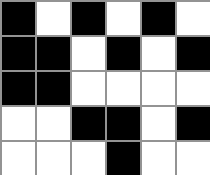[["black", "white", "black", "white", "black", "white"], ["black", "black", "white", "black", "white", "black"], ["black", "black", "white", "white", "white", "white"], ["white", "white", "black", "black", "white", "black"], ["white", "white", "white", "black", "white", "white"]]